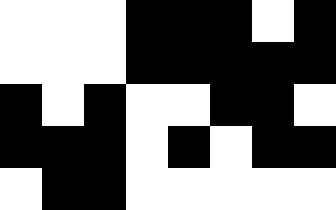[["white", "white", "white", "black", "black", "black", "white", "black"], ["white", "white", "white", "black", "black", "black", "black", "black"], ["black", "white", "black", "white", "white", "black", "black", "white"], ["black", "black", "black", "white", "black", "white", "black", "black"], ["white", "black", "black", "white", "white", "white", "white", "white"]]